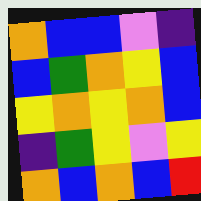[["orange", "blue", "blue", "violet", "indigo"], ["blue", "green", "orange", "yellow", "blue"], ["yellow", "orange", "yellow", "orange", "blue"], ["indigo", "green", "yellow", "violet", "yellow"], ["orange", "blue", "orange", "blue", "red"]]